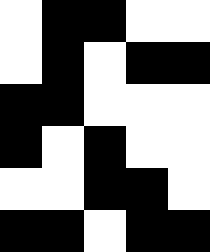[["white", "black", "black", "white", "white"], ["white", "black", "white", "black", "black"], ["black", "black", "white", "white", "white"], ["black", "white", "black", "white", "white"], ["white", "white", "black", "black", "white"], ["black", "black", "white", "black", "black"]]